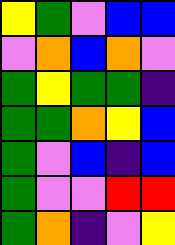[["yellow", "green", "violet", "blue", "blue"], ["violet", "orange", "blue", "orange", "violet"], ["green", "yellow", "green", "green", "indigo"], ["green", "green", "orange", "yellow", "blue"], ["green", "violet", "blue", "indigo", "blue"], ["green", "violet", "violet", "red", "red"], ["green", "orange", "indigo", "violet", "yellow"]]